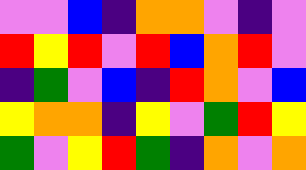[["violet", "violet", "blue", "indigo", "orange", "orange", "violet", "indigo", "violet"], ["red", "yellow", "red", "violet", "red", "blue", "orange", "red", "violet"], ["indigo", "green", "violet", "blue", "indigo", "red", "orange", "violet", "blue"], ["yellow", "orange", "orange", "indigo", "yellow", "violet", "green", "red", "yellow"], ["green", "violet", "yellow", "red", "green", "indigo", "orange", "violet", "orange"]]